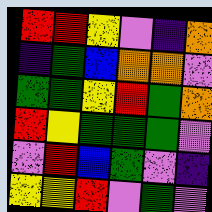[["red", "red", "yellow", "violet", "indigo", "orange"], ["indigo", "green", "blue", "orange", "orange", "violet"], ["green", "green", "yellow", "red", "green", "orange"], ["red", "yellow", "green", "green", "green", "violet"], ["violet", "red", "blue", "green", "violet", "indigo"], ["yellow", "yellow", "red", "violet", "green", "violet"]]